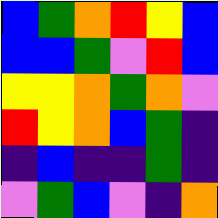[["blue", "green", "orange", "red", "yellow", "blue"], ["blue", "blue", "green", "violet", "red", "blue"], ["yellow", "yellow", "orange", "green", "orange", "violet"], ["red", "yellow", "orange", "blue", "green", "indigo"], ["indigo", "blue", "indigo", "indigo", "green", "indigo"], ["violet", "green", "blue", "violet", "indigo", "orange"]]